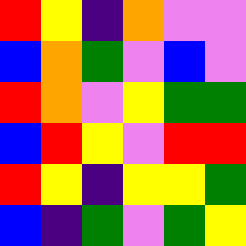[["red", "yellow", "indigo", "orange", "violet", "violet"], ["blue", "orange", "green", "violet", "blue", "violet"], ["red", "orange", "violet", "yellow", "green", "green"], ["blue", "red", "yellow", "violet", "red", "red"], ["red", "yellow", "indigo", "yellow", "yellow", "green"], ["blue", "indigo", "green", "violet", "green", "yellow"]]